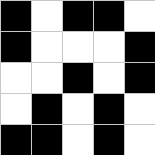[["black", "white", "black", "black", "white"], ["black", "white", "white", "white", "black"], ["white", "white", "black", "white", "black"], ["white", "black", "white", "black", "white"], ["black", "black", "white", "black", "white"]]